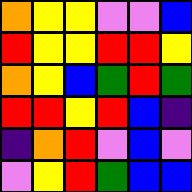[["orange", "yellow", "yellow", "violet", "violet", "blue"], ["red", "yellow", "yellow", "red", "red", "yellow"], ["orange", "yellow", "blue", "green", "red", "green"], ["red", "red", "yellow", "red", "blue", "indigo"], ["indigo", "orange", "red", "violet", "blue", "violet"], ["violet", "yellow", "red", "green", "blue", "blue"]]